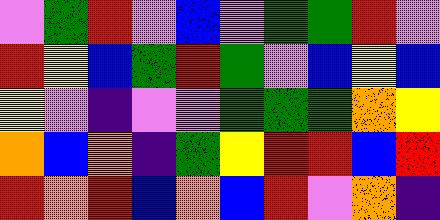[["violet", "green", "red", "violet", "blue", "violet", "green", "green", "red", "violet"], ["red", "yellow", "blue", "green", "red", "green", "violet", "blue", "yellow", "blue"], ["yellow", "violet", "indigo", "violet", "violet", "green", "green", "green", "orange", "yellow"], ["orange", "blue", "orange", "indigo", "green", "yellow", "red", "red", "blue", "red"], ["red", "orange", "red", "blue", "orange", "blue", "red", "violet", "orange", "indigo"]]